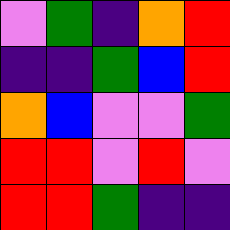[["violet", "green", "indigo", "orange", "red"], ["indigo", "indigo", "green", "blue", "red"], ["orange", "blue", "violet", "violet", "green"], ["red", "red", "violet", "red", "violet"], ["red", "red", "green", "indigo", "indigo"]]